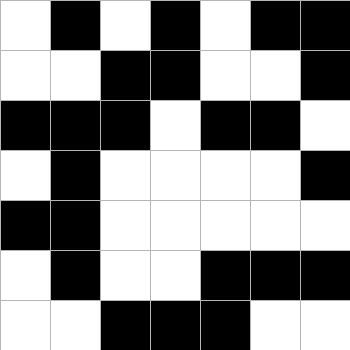[["white", "black", "white", "black", "white", "black", "black"], ["white", "white", "black", "black", "white", "white", "black"], ["black", "black", "black", "white", "black", "black", "white"], ["white", "black", "white", "white", "white", "white", "black"], ["black", "black", "white", "white", "white", "white", "white"], ["white", "black", "white", "white", "black", "black", "black"], ["white", "white", "black", "black", "black", "white", "white"]]